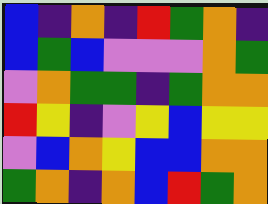[["blue", "indigo", "orange", "indigo", "red", "green", "orange", "indigo"], ["blue", "green", "blue", "violet", "violet", "violet", "orange", "green"], ["violet", "orange", "green", "green", "indigo", "green", "orange", "orange"], ["red", "yellow", "indigo", "violet", "yellow", "blue", "yellow", "yellow"], ["violet", "blue", "orange", "yellow", "blue", "blue", "orange", "orange"], ["green", "orange", "indigo", "orange", "blue", "red", "green", "orange"]]